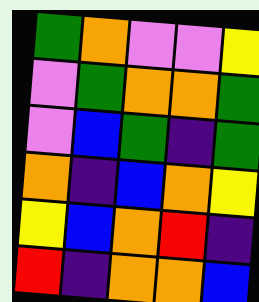[["green", "orange", "violet", "violet", "yellow"], ["violet", "green", "orange", "orange", "green"], ["violet", "blue", "green", "indigo", "green"], ["orange", "indigo", "blue", "orange", "yellow"], ["yellow", "blue", "orange", "red", "indigo"], ["red", "indigo", "orange", "orange", "blue"]]